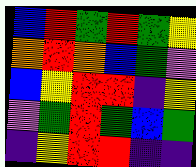[["blue", "red", "green", "red", "green", "yellow"], ["orange", "red", "orange", "blue", "green", "violet"], ["blue", "yellow", "red", "red", "indigo", "yellow"], ["violet", "green", "red", "green", "blue", "green"], ["indigo", "yellow", "red", "red", "indigo", "indigo"]]